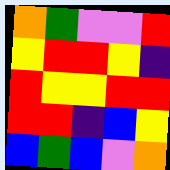[["orange", "green", "violet", "violet", "red"], ["yellow", "red", "red", "yellow", "indigo"], ["red", "yellow", "yellow", "red", "red"], ["red", "red", "indigo", "blue", "yellow"], ["blue", "green", "blue", "violet", "orange"]]